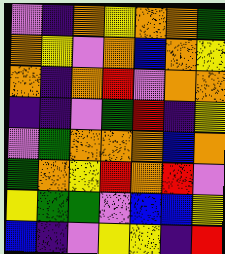[["violet", "indigo", "orange", "yellow", "orange", "orange", "green"], ["orange", "yellow", "violet", "orange", "blue", "orange", "yellow"], ["orange", "indigo", "orange", "red", "violet", "orange", "orange"], ["indigo", "indigo", "violet", "green", "red", "indigo", "yellow"], ["violet", "green", "orange", "orange", "orange", "blue", "orange"], ["green", "orange", "yellow", "red", "orange", "red", "violet"], ["yellow", "green", "green", "violet", "blue", "blue", "yellow"], ["blue", "indigo", "violet", "yellow", "yellow", "indigo", "red"]]